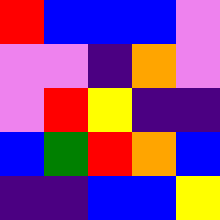[["red", "blue", "blue", "blue", "violet"], ["violet", "violet", "indigo", "orange", "violet"], ["violet", "red", "yellow", "indigo", "indigo"], ["blue", "green", "red", "orange", "blue"], ["indigo", "indigo", "blue", "blue", "yellow"]]